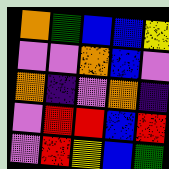[["orange", "green", "blue", "blue", "yellow"], ["violet", "violet", "orange", "blue", "violet"], ["orange", "indigo", "violet", "orange", "indigo"], ["violet", "red", "red", "blue", "red"], ["violet", "red", "yellow", "blue", "green"]]